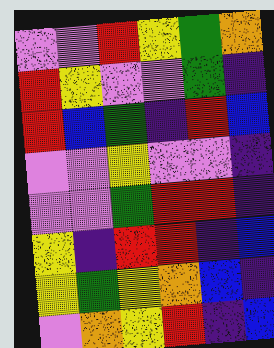[["violet", "violet", "red", "yellow", "green", "orange"], ["red", "yellow", "violet", "violet", "green", "indigo"], ["red", "blue", "green", "indigo", "red", "blue"], ["violet", "violet", "yellow", "violet", "violet", "indigo"], ["violet", "violet", "green", "red", "red", "indigo"], ["yellow", "indigo", "red", "red", "indigo", "blue"], ["yellow", "green", "yellow", "orange", "blue", "indigo"], ["violet", "orange", "yellow", "red", "indigo", "blue"]]